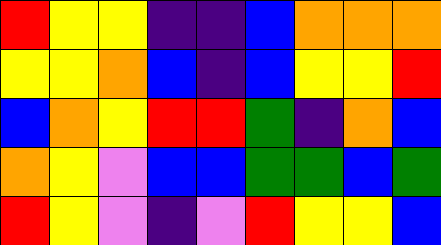[["red", "yellow", "yellow", "indigo", "indigo", "blue", "orange", "orange", "orange"], ["yellow", "yellow", "orange", "blue", "indigo", "blue", "yellow", "yellow", "red"], ["blue", "orange", "yellow", "red", "red", "green", "indigo", "orange", "blue"], ["orange", "yellow", "violet", "blue", "blue", "green", "green", "blue", "green"], ["red", "yellow", "violet", "indigo", "violet", "red", "yellow", "yellow", "blue"]]